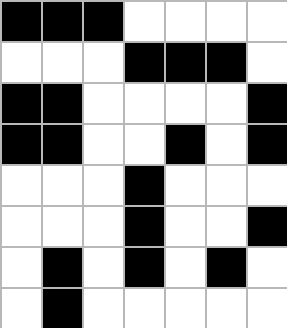[["black", "black", "black", "white", "white", "white", "white"], ["white", "white", "white", "black", "black", "black", "white"], ["black", "black", "white", "white", "white", "white", "black"], ["black", "black", "white", "white", "black", "white", "black"], ["white", "white", "white", "black", "white", "white", "white"], ["white", "white", "white", "black", "white", "white", "black"], ["white", "black", "white", "black", "white", "black", "white"], ["white", "black", "white", "white", "white", "white", "white"]]